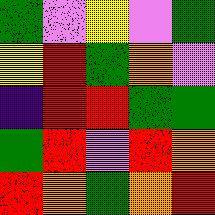[["green", "violet", "yellow", "violet", "green"], ["yellow", "red", "green", "orange", "violet"], ["indigo", "red", "red", "green", "green"], ["green", "red", "violet", "red", "orange"], ["red", "orange", "green", "orange", "red"]]